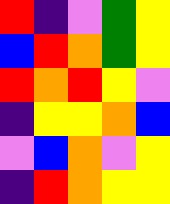[["red", "indigo", "violet", "green", "yellow"], ["blue", "red", "orange", "green", "yellow"], ["red", "orange", "red", "yellow", "violet"], ["indigo", "yellow", "yellow", "orange", "blue"], ["violet", "blue", "orange", "violet", "yellow"], ["indigo", "red", "orange", "yellow", "yellow"]]